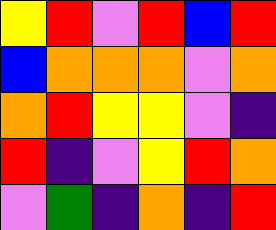[["yellow", "red", "violet", "red", "blue", "red"], ["blue", "orange", "orange", "orange", "violet", "orange"], ["orange", "red", "yellow", "yellow", "violet", "indigo"], ["red", "indigo", "violet", "yellow", "red", "orange"], ["violet", "green", "indigo", "orange", "indigo", "red"]]